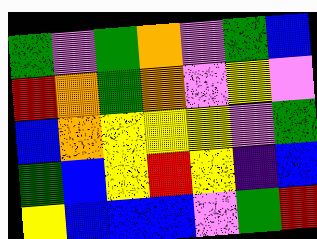[["green", "violet", "green", "orange", "violet", "green", "blue"], ["red", "orange", "green", "orange", "violet", "yellow", "violet"], ["blue", "orange", "yellow", "yellow", "yellow", "violet", "green"], ["green", "blue", "yellow", "red", "yellow", "indigo", "blue"], ["yellow", "blue", "blue", "blue", "violet", "green", "red"]]